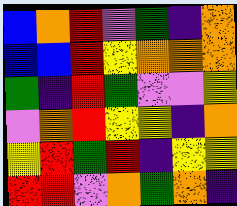[["blue", "orange", "red", "violet", "green", "indigo", "orange"], ["blue", "blue", "red", "yellow", "orange", "orange", "orange"], ["green", "indigo", "red", "green", "violet", "violet", "yellow"], ["violet", "orange", "red", "yellow", "yellow", "indigo", "orange"], ["yellow", "red", "green", "red", "indigo", "yellow", "yellow"], ["red", "red", "violet", "orange", "green", "orange", "indigo"]]